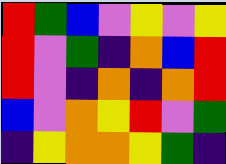[["red", "green", "blue", "violet", "yellow", "violet", "yellow"], ["red", "violet", "green", "indigo", "orange", "blue", "red"], ["red", "violet", "indigo", "orange", "indigo", "orange", "red"], ["blue", "violet", "orange", "yellow", "red", "violet", "green"], ["indigo", "yellow", "orange", "orange", "yellow", "green", "indigo"]]